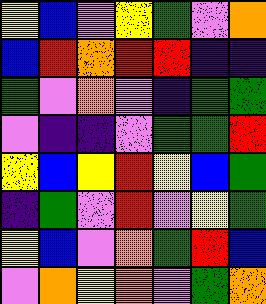[["yellow", "blue", "violet", "yellow", "green", "violet", "orange"], ["blue", "red", "orange", "red", "red", "indigo", "indigo"], ["green", "violet", "orange", "violet", "indigo", "green", "green"], ["violet", "indigo", "indigo", "violet", "green", "green", "red"], ["yellow", "blue", "yellow", "red", "yellow", "blue", "green"], ["indigo", "green", "violet", "red", "violet", "yellow", "green"], ["yellow", "blue", "violet", "orange", "green", "red", "blue"], ["violet", "orange", "yellow", "orange", "violet", "green", "orange"]]